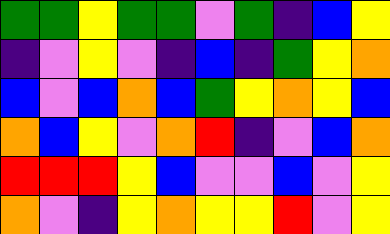[["green", "green", "yellow", "green", "green", "violet", "green", "indigo", "blue", "yellow"], ["indigo", "violet", "yellow", "violet", "indigo", "blue", "indigo", "green", "yellow", "orange"], ["blue", "violet", "blue", "orange", "blue", "green", "yellow", "orange", "yellow", "blue"], ["orange", "blue", "yellow", "violet", "orange", "red", "indigo", "violet", "blue", "orange"], ["red", "red", "red", "yellow", "blue", "violet", "violet", "blue", "violet", "yellow"], ["orange", "violet", "indigo", "yellow", "orange", "yellow", "yellow", "red", "violet", "yellow"]]